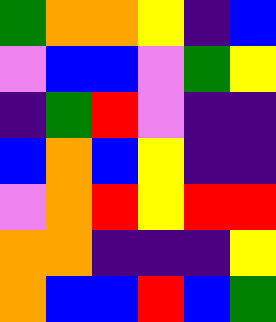[["green", "orange", "orange", "yellow", "indigo", "blue"], ["violet", "blue", "blue", "violet", "green", "yellow"], ["indigo", "green", "red", "violet", "indigo", "indigo"], ["blue", "orange", "blue", "yellow", "indigo", "indigo"], ["violet", "orange", "red", "yellow", "red", "red"], ["orange", "orange", "indigo", "indigo", "indigo", "yellow"], ["orange", "blue", "blue", "red", "blue", "green"]]